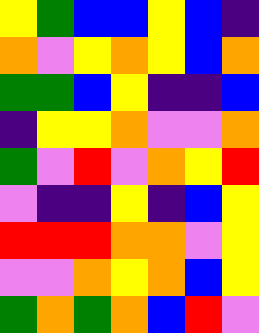[["yellow", "green", "blue", "blue", "yellow", "blue", "indigo"], ["orange", "violet", "yellow", "orange", "yellow", "blue", "orange"], ["green", "green", "blue", "yellow", "indigo", "indigo", "blue"], ["indigo", "yellow", "yellow", "orange", "violet", "violet", "orange"], ["green", "violet", "red", "violet", "orange", "yellow", "red"], ["violet", "indigo", "indigo", "yellow", "indigo", "blue", "yellow"], ["red", "red", "red", "orange", "orange", "violet", "yellow"], ["violet", "violet", "orange", "yellow", "orange", "blue", "yellow"], ["green", "orange", "green", "orange", "blue", "red", "violet"]]